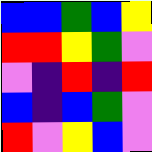[["blue", "blue", "green", "blue", "yellow"], ["red", "red", "yellow", "green", "violet"], ["violet", "indigo", "red", "indigo", "red"], ["blue", "indigo", "blue", "green", "violet"], ["red", "violet", "yellow", "blue", "violet"]]